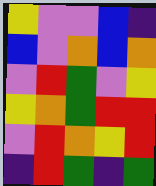[["yellow", "violet", "violet", "blue", "indigo"], ["blue", "violet", "orange", "blue", "orange"], ["violet", "red", "green", "violet", "yellow"], ["yellow", "orange", "green", "red", "red"], ["violet", "red", "orange", "yellow", "red"], ["indigo", "red", "green", "indigo", "green"]]